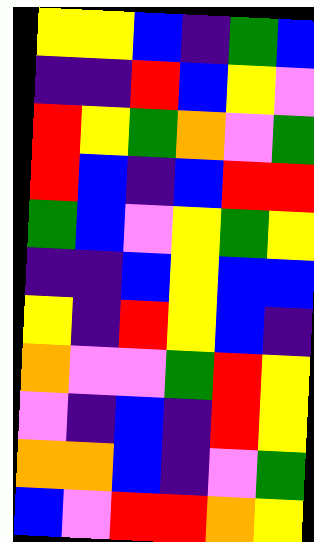[["yellow", "yellow", "blue", "indigo", "green", "blue"], ["indigo", "indigo", "red", "blue", "yellow", "violet"], ["red", "yellow", "green", "orange", "violet", "green"], ["red", "blue", "indigo", "blue", "red", "red"], ["green", "blue", "violet", "yellow", "green", "yellow"], ["indigo", "indigo", "blue", "yellow", "blue", "blue"], ["yellow", "indigo", "red", "yellow", "blue", "indigo"], ["orange", "violet", "violet", "green", "red", "yellow"], ["violet", "indigo", "blue", "indigo", "red", "yellow"], ["orange", "orange", "blue", "indigo", "violet", "green"], ["blue", "violet", "red", "red", "orange", "yellow"]]